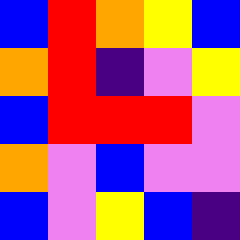[["blue", "red", "orange", "yellow", "blue"], ["orange", "red", "indigo", "violet", "yellow"], ["blue", "red", "red", "red", "violet"], ["orange", "violet", "blue", "violet", "violet"], ["blue", "violet", "yellow", "blue", "indigo"]]